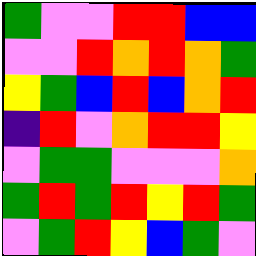[["green", "violet", "violet", "red", "red", "blue", "blue"], ["violet", "violet", "red", "orange", "red", "orange", "green"], ["yellow", "green", "blue", "red", "blue", "orange", "red"], ["indigo", "red", "violet", "orange", "red", "red", "yellow"], ["violet", "green", "green", "violet", "violet", "violet", "orange"], ["green", "red", "green", "red", "yellow", "red", "green"], ["violet", "green", "red", "yellow", "blue", "green", "violet"]]